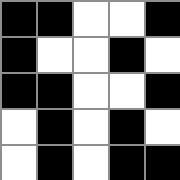[["black", "black", "white", "white", "black"], ["black", "white", "white", "black", "white"], ["black", "black", "white", "white", "black"], ["white", "black", "white", "black", "white"], ["white", "black", "white", "black", "black"]]